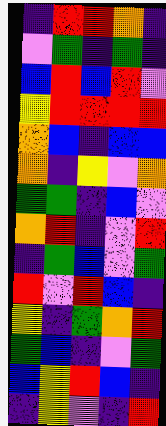[["indigo", "red", "red", "orange", "indigo"], ["violet", "green", "indigo", "green", "indigo"], ["blue", "red", "blue", "red", "violet"], ["yellow", "red", "red", "red", "red"], ["orange", "blue", "indigo", "blue", "blue"], ["orange", "indigo", "yellow", "violet", "orange"], ["green", "green", "indigo", "blue", "violet"], ["orange", "red", "indigo", "violet", "red"], ["indigo", "green", "blue", "violet", "green"], ["red", "violet", "red", "blue", "indigo"], ["yellow", "indigo", "green", "orange", "red"], ["green", "blue", "indigo", "violet", "green"], ["blue", "yellow", "red", "blue", "indigo"], ["indigo", "yellow", "violet", "indigo", "red"]]